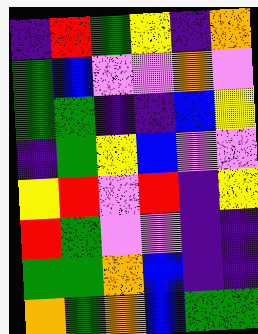[["indigo", "red", "green", "yellow", "indigo", "orange"], ["green", "blue", "violet", "violet", "orange", "violet"], ["green", "green", "indigo", "indigo", "blue", "yellow"], ["indigo", "green", "yellow", "blue", "violet", "violet"], ["yellow", "red", "violet", "red", "indigo", "yellow"], ["red", "green", "violet", "violet", "indigo", "indigo"], ["green", "green", "orange", "blue", "indigo", "indigo"], ["orange", "green", "orange", "blue", "green", "green"]]